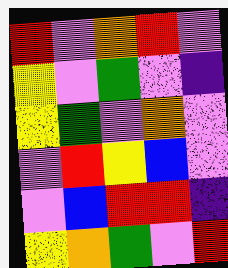[["red", "violet", "orange", "red", "violet"], ["yellow", "violet", "green", "violet", "indigo"], ["yellow", "green", "violet", "orange", "violet"], ["violet", "red", "yellow", "blue", "violet"], ["violet", "blue", "red", "red", "indigo"], ["yellow", "orange", "green", "violet", "red"]]